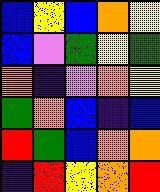[["blue", "yellow", "blue", "orange", "yellow"], ["blue", "violet", "green", "yellow", "green"], ["orange", "indigo", "violet", "orange", "yellow"], ["green", "orange", "blue", "indigo", "blue"], ["red", "green", "blue", "orange", "orange"], ["indigo", "red", "yellow", "orange", "red"]]